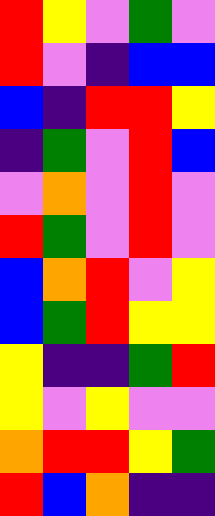[["red", "yellow", "violet", "green", "violet"], ["red", "violet", "indigo", "blue", "blue"], ["blue", "indigo", "red", "red", "yellow"], ["indigo", "green", "violet", "red", "blue"], ["violet", "orange", "violet", "red", "violet"], ["red", "green", "violet", "red", "violet"], ["blue", "orange", "red", "violet", "yellow"], ["blue", "green", "red", "yellow", "yellow"], ["yellow", "indigo", "indigo", "green", "red"], ["yellow", "violet", "yellow", "violet", "violet"], ["orange", "red", "red", "yellow", "green"], ["red", "blue", "orange", "indigo", "indigo"]]